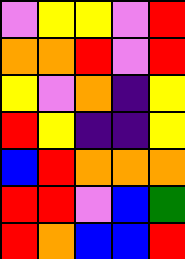[["violet", "yellow", "yellow", "violet", "red"], ["orange", "orange", "red", "violet", "red"], ["yellow", "violet", "orange", "indigo", "yellow"], ["red", "yellow", "indigo", "indigo", "yellow"], ["blue", "red", "orange", "orange", "orange"], ["red", "red", "violet", "blue", "green"], ["red", "orange", "blue", "blue", "red"]]